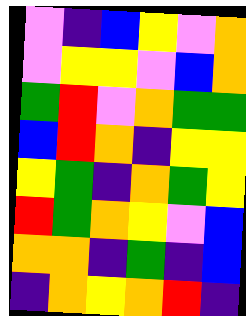[["violet", "indigo", "blue", "yellow", "violet", "orange"], ["violet", "yellow", "yellow", "violet", "blue", "orange"], ["green", "red", "violet", "orange", "green", "green"], ["blue", "red", "orange", "indigo", "yellow", "yellow"], ["yellow", "green", "indigo", "orange", "green", "yellow"], ["red", "green", "orange", "yellow", "violet", "blue"], ["orange", "orange", "indigo", "green", "indigo", "blue"], ["indigo", "orange", "yellow", "orange", "red", "indigo"]]